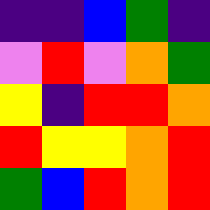[["indigo", "indigo", "blue", "green", "indigo"], ["violet", "red", "violet", "orange", "green"], ["yellow", "indigo", "red", "red", "orange"], ["red", "yellow", "yellow", "orange", "red"], ["green", "blue", "red", "orange", "red"]]